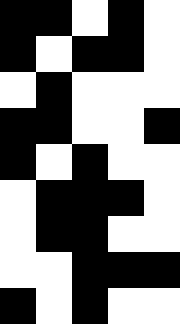[["black", "black", "white", "black", "white"], ["black", "white", "black", "black", "white"], ["white", "black", "white", "white", "white"], ["black", "black", "white", "white", "black"], ["black", "white", "black", "white", "white"], ["white", "black", "black", "black", "white"], ["white", "black", "black", "white", "white"], ["white", "white", "black", "black", "black"], ["black", "white", "black", "white", "white"]]